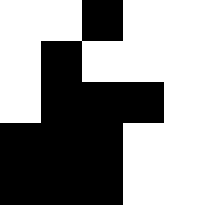[["white", "white", "black", "white", "white"], ["white", "black", "white", "white", "white"], ["white", "black", "black", "black", "white"], ["black", "black", "black", "white", "white"], ["black", "black", "black", "white", "white"]]